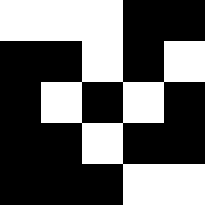[["white", "white", "white", "black", "black"], ["black", "black", "white", "black", "white"], ["black", "white", "black", "white", "black"], ["black", "black", "white", "black", "black"], ["black", "black", "black", "white", "white"]]